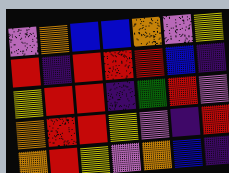[["violet", "orange", "blue", "blue", "orange", "violet", "yellow"], ["red", "indigo", "red", "red", "red", "blue", "indigo"], ["yellow", "red", "red", "indigo", "green", "red", "violet"], ["orange", "red", "red", "yellow", "violet", "indigo", "red"], ["orange", "red", "yellow", "violet", "orange", "blue", "indigo"]]